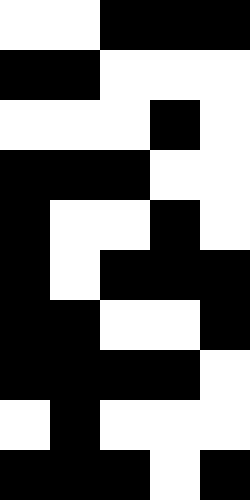[["white", "white", "black", "black", "black"], ["black", "black", "white", "white", "white"], ["white", "white", "white", "black", "white"], ["black", "black", "black", "white", "white"], ["black", "white", "white", "black", "white"], ["black", "white", "black", "black", "black"], ["black", "black", "white", "white", "black"], ["black", "black", "black", "black", "white"], ["white", "black", "white", "white", "white"], ["black", "black", "black", "white", "black"]]